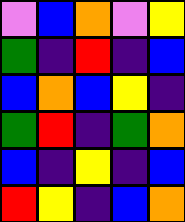[["violet", "blue", "orange", "violet", "yellow"], ["green", "indigo", "red", "indigo", "blue"], ["blue", "orange", "blue", "yellow", "indigo"], ["green", "red", "indigo", "green", "orange"], ["blue", "indigo", "yellow", "indigo", "blue"], ["red", "yellow", "indigo", "blue", "orange"]]